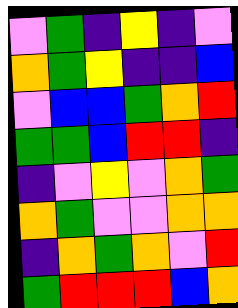[["violet", "green", "indigo", "yellow", "indigo", "violet"], ["orange", "green", "yellow", "indigo", "indigo", "blue"], ["violet", "blue", "blue", "green", "orange", "red"], ["green", "green", "blue", "red", "red", "indigo"], ["indigo", "violet", "yellow", "violet", "orange", "green"], ["orange", "green", "violet", "violet", "orange", "orange"], ["indigo", "orange", "green", "orange", "violet", "red"], ["green", "red", "red", "red", "blue", "orange"]]